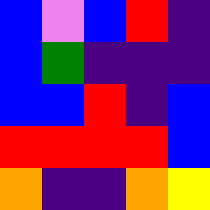[["blue", "violet", "blue", "red", "indigo"], ["blue", "green", "indigo", "indigo", "indigo"], ["blue", "blue", "red", "indigo", "blue"], ["red", "red", "red", "red", "blue"], ["orange", "indigo", "indigo", "orange", "yellow"]]